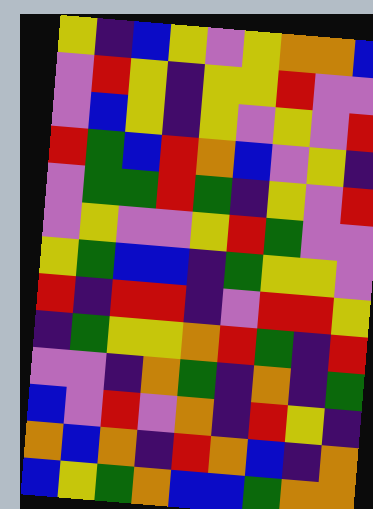[["yellow", "indigo", "blue", "yellow", "violet", "yellow", "orange", "orange", "blue"], ["violet", "red", "yellow", "indigo", "yellow", "yellow", "red", "violet", "violet"], ["violet", "blue", "yellow", "indigo", "yellow", "violet", "yellow", "violet", "red"], ["red", "green", "blue", "red", "orange", "blue", "violet", "yellow", "indigo"], ["violet", "green", "green", "red", "green", "indigo", "yellow", "violet", "red"], ["violet", "yellow", "violet", "violet", "yellow", "red", "green", "violet", "violet"], ["yellow", "green", "blue", "blue", "indigo", "green", "yellow", "yellow", "violet"], ["red", "indigo", "red", "red", "indigo", "violet", "red", "red", "yellow"], ["indigo", "green", "yellow", "yellow", "orange", "red", "green", "indigo", "red"], ["violet", "violet", "indigo", "orange", "green", "indigo", "orange", "indigo", "green"], ["blue", "violet", "red", "violet", "orange", "indigo", "red", "yellow", "indigo"], ["orange", "blue", "orange", "indigo", "red", "orange", "blue", "indigo", "orange"], ["blue", "yellow", "green", "orange", "blue", "blue", "green", "orange", "orange"]]